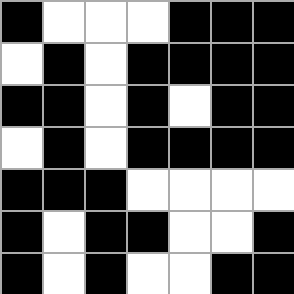[["black", "white", "white", "white", "black", "black", "black"], ["white", "black", "white", "black", "black", "black", "black"], ["black", "black", "white", "black", "white", "black", "black"], ["white", "black", "white", "black", "black", "black", "black"], ["black", "black", "black", "white", "white", "white", "white"], ["black", "white", "black", "black", "white", "white", "black"], ["black", "white", "black", "white", "white", "black", "black"]]